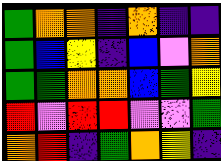[["green", "orange", "orange", "indigo", "orange", "indigo", "indigo"], ["green", "blue", "yellow", "indigo", "blue", "violet", "orange"], ["green", "green", "orange", "orange", "blue", "green", "yellow"], ["red", "violet", "red", "red", "violet", "violet", "green"], ["orange", "red", "indigo", "green", "orange", "yellow", "indigo"]]